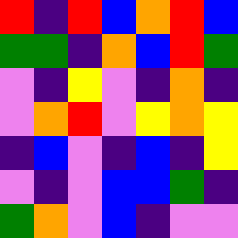[["red", "indigo", "red", "blue", "orange", "red", "blue"], ["green", "green", "indigo", "orange", "blue", "red", "green"], ["violet", "indigo", "yellow", "violet", "indigo", "orange", "indigo"], ["violet", "orange", "red", "violet", "yellow", "orange", "yellow"], ["indigo", "blue", "violet", "indigo", "blue", "indigo", "yellow"], ["violet", "indigo", "violet", "blue", "blue", "green", "indigo"], ["green", "orange", "violet", "blue", "indigo", "violet", "violet"]]